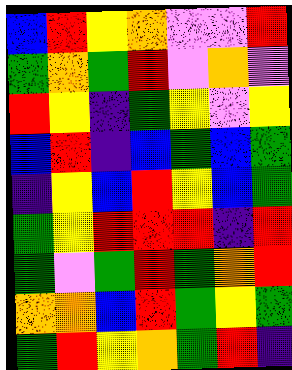[["blue", "red", "yellow", "orange", "violet", "violet", "red"], ["green", "orange", "green", "red", "violet", "orange", "violet"], ["red", "yellow", "indigo", "green", "yellow", "violet", "yellow"], ["blue", "red", "indigo", "blue", "green", "blue", "green"], ["indigo", "yellow", "blue", "red", "yellow", "blue", "green"], ["green", "yellow", "red", "red", "red", "indigo", "red"], ["green", "violet", "green", "red", "green", "orange", "red"], ["orange", "orange", "blue", "red", "green", "yellow", "green"], ["green", "red", "yellow", "orange", "green", "red", "indigo"]]